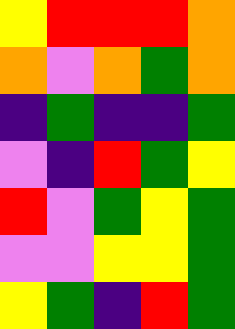[["yellow", "red", "red", "red", "orange"], ["orange", "violet", "orange", "green", "orange"], ["indigo", "green", "indigo", "indigo", "green"], ["violet", "indigo", "red", "green", "yellow"], ["red", "violet", "green", "yellow", "green"], ["violet", "violet", "yellow", "yellow", "green"], ["yellow", "green", "indigo", "red", "green"]]